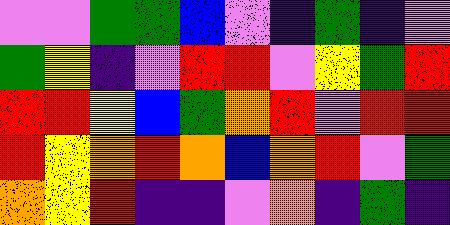[["violet", "violet", "green", "green", "blue", "violet", "indigo", "green", "indigo", "violet"], ["green", "yellow", "indigo", "violet", "red", "red", "violet", "yellow", "green", "red"], ["red", "red", "yellow", "blue", "green", "orange", "red", "violet", "red", "red"], ["red", "yellow", "orange", "red", "orange", "blue", "orange", "red", "violet", "green"], ["orange", "yellow", "red", "indigo", "indigo", "violet", "orange", "indigo", "green", "indigo"]]